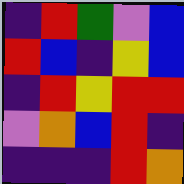[["indigo", "red", "green", "violet", "blue"], ["red", "blue", "indigo", "yellow", "blue"], ["indigo", "red", "yellow", "red", "red"], ["violet", "orange", "blue", "red", "indigo"], ["indigo", "indigo", "indigo", "red", "orange"]]